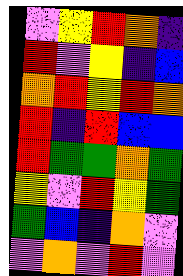[["violet", "yellow", "red", "orange", "indigo"], ["red", "violet", "yellow", "indigo", "blue"], ["orange", "red", "yellow", "red", "orange"], ["red", "indigo", "red", "blue", "blue"], ["red", "green", "green", "orange", "green"], ["yellow", "violet", "red", "yellow", "green"], ["green", "blue", "indigo", "orange", "violet"], ["violet", "orange", "violet", "red", "violet"]]